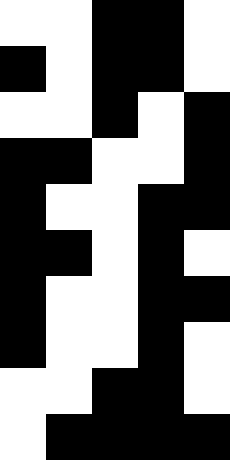[["white", "white", "black", "black", "white"], ["black", "white", "black", "black", "white"], ["white", "white", "black", "white", "black"], ["black", "black", "white", "white", "black"], ["black", "white", "white", "black", "black"], ["black", "black", "white", "black", "white"], ["black", "white", "white", "black", "black"], ["black", "white", "white", "black", "white"], ["white", "white", "black", "black", "white"], ["white", "black", "black", "black", "black"]]